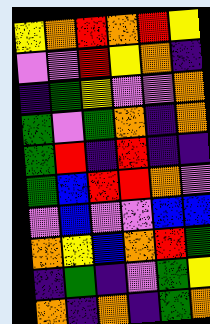[["yellow", "orange", "red", "orange", "red", "yellow"], ["violet", "violet", "red", "yellow", "orange", "indigo"], ["indigo", "green", "yellow", "violet", "violet", "orange"], ["green", "violet", "green", "orange", "indigo", "orange"], ["green", "red", "indigo", "red", "indigo", "indigo"], ["green", "blue", "red", "red", "orange", "violet"], ["violet", "blue", "violet", "violet", "blue", "blue"], ["orange", "yellow", "blue", "orange", "red", "green"], ["indigo", "green", "indigo", "violet", "green", "yellow"], ["orange", "indigo", "orange", "indigo", "green", "orange"]]